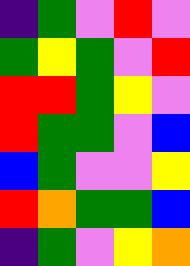[["indigo", "green", "violet", "red", "violet"], ["green", "yellow", "green", "violet", "red"], ["red", "red", "green", "yellow", "violet"], ["red", "green", "green", "violet", "blue"], ["blue", "green", "violet", "violet", "yellow"], ["red", "orange", "green", "green", "blue"], ["indigo", "green", "violet", "yellow", "orange"]]